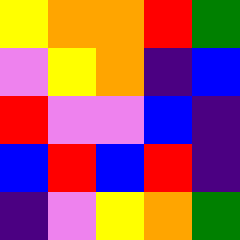[["yellow", "orange", "orange", "red", "green"], ["violet", "yellow", "orange", "indigo", "blue"], ["red", "violet", "violet", "blue", "indigo"], ["blue", "red", "blue", "red", "indigo"], ["indigo", "violet", "yellow", "orange", "green"]]